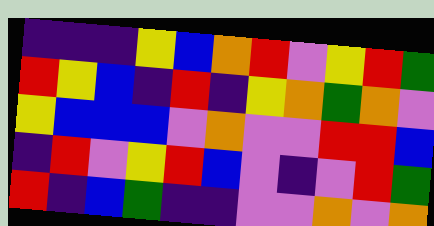[["indigo", "indigo", "indigo", "yellow", "blue", "orange", "red", "violet", "yellow", "red", "green"], ["red", "yellow", "blue", "indigo", "red", "indigo", "yellow", "orange", "green", "orange", "violet"], ["yellow", "blue", "blue", "blue", "violet", "orange", "violet", "violet", "red", "red", "blue"], ["indigo", "red", "violet", "yellow", "red", "blue", "violet", "indigo", "violet", "red", "green"], ["red", "indigo", "blue", "green", "indigo", "indigo", "violet", "violet", "orange", "violet", "orange"]]